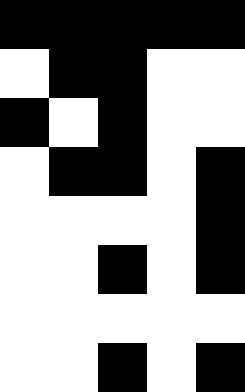[["black", "black", "black", "black", "black"], ["white", "black", "black", "white", "white"], ["black", "white", "black", "white", "white"], ["white", "black", "black", "white", "black"], ["white", "white", "white", "white", "black"], ["white", "white", "black", "white", "black"], ["white", "white", "white", "white", "white"], ["white", "white", "black", "white", "black"]]